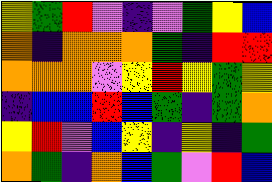[["yellow", "green", "red", "violet", "indigo", "violet", "green", "yellow", "blue"], ["orange", "indigo", "orange", "orange", "orange", "green", "indigo", "red", "red"], ["orange", "orange", "orange", "violet", "yellow", "red", "yellow", "green", "yellow"], ["indigo", "blue", "blue", "red", "blue", "green", "indigo", "green", "orange"], ["yellow", "red", "violet", "blue", "yellow", "indigo", "yellow", "indigo", "green"], ["orange", "green", "indigo", "orange", "blue", "green", "violet", "red", "blue"]]